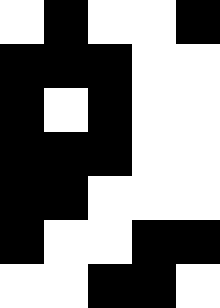[["white", "black", "white", "white", "black"], ["black", "black", "black", "white", "white"], ["black", "white", "black", "white", "white"], ["black", "black", "black", "white", "white"], ["black", "black", "white", "white", "white"], ["black", "white", "white", "black", "black"], ["white", "white", "black", "black", "white"]]